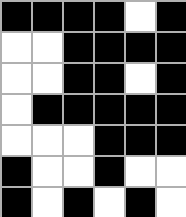[["black", "black", "black", "black", "white", "black"], ["white", "white", "black", "black", "black", "black"], ["white", "white", "black", "black", "white", "black"], ["white", "black", "black", "black", "black", "black"], ["white", "white", "white", "black", "black", "black"], ["black", "white", "white", "black", "white", "white"], ["black", "white", "black", "white", "black", "white"]]